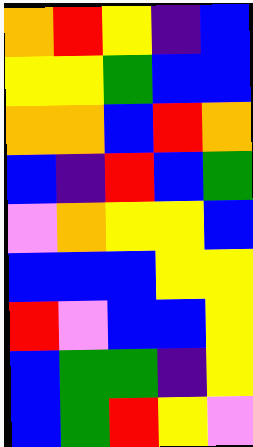[["orange", "red", "yellow", "indigo", "blue"], ["yellow", "yellow", "green", "blue", "blue"], ["orange", "orange", "blue", "red", "orange"], ["blue", "indigo", "red", "blue", "green"], ["violet", "orange", "yellow", "yellow", "blue"], ["blue", "blue", "blue", "yellow", "yellow"], ["red", "violet", "blue", "blue", "yellow"], ["blue", "green", "green", "indigo", "yellow"], ["blue", "green", "red", "yellow", "violet"]]